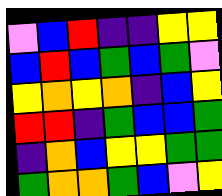[["violet", "blue", "red", "indigo", "indigo", "yellow", "yellow"], ["blue", "red", "blue", "green", "blue", "green", "violet"], ["yellow", "orange", "yellow", "orange", "indigo", "blue", "yellow"], ["red", "red", "indigo", "green", "blue", "blue", "green"], ["indigo", "orange", "blue", "yellow", "yellow", "green", "green"], ["green", "orange", "orange", "green", "blue", "violet", "yellow"]]